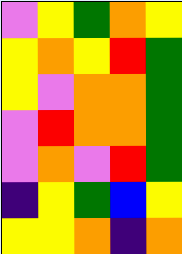[["violet", "yellow", "green", "orange", "yellow"], ["yellow", "orange", "yellow", "red", "green"], ["yellow", "violet", "orange", "orange", "green"], ["violet", "red", "orange", "orange", "green"], ["violet", "orange", "violet", "red", "green"], ["indigo", "yellow", "green", "blue", "yellow"], ["yellow", "yellow", "orange", "indigo", "orange"]]